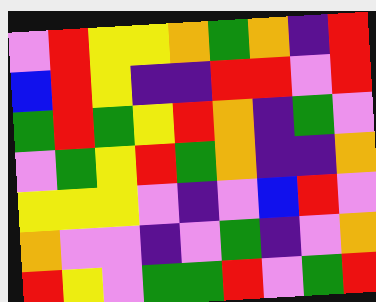[["violet", "red", "yellow", "yellow", "orange", "green", "orange", "indigo", "red"], ["blue", "red", "yellow", "indigo", "indigo", "red", "red", "violet", "red"], ["green", "red", "green", "yellow", "red", "orange", "indigo", "green", "violet"], ["violet", "green", "yellow", "red", "green", "orange", "indigo", "indigo", "orange"], ["yellow", "yellow", "yellow", "violet", "indigo", "violet", "blue", "red", "violet"], ["orange", "violet", "violet", "indigo", "violet", "green", "indigo", "violet", "orange"], ["red", "yellow", "violet", "green", "green", "red", "violet", "green", "red"]]